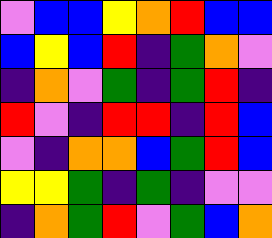[["violet", "blue", "blue", "yellow", "orange", "red", "blue", "blue"], ["blue", "yellow", "blue", "red", "indigo", "green", "orange", "violet"], ["indigo", "orange", "violet", "green", "indigo", "green", "red", "indigo"], ["red", "violet", "indigo", "red", "red", "indigo", "red", "blue"], ["violet", "indigo", "orange", "orange", "blue", "green", "red", "blue"], ["yellow", "yellow", "green", "indigo", "green", "indigo", "violet", "violet"], ["indigo", "orange", "green", "red", "violet", "green", "blue", "orange"]]